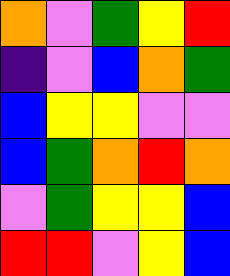[["orange", "violet", "green", "yellow", "red"], ["indigo", "violet", "blue", "orange", "green"], ["blue", "yellow", "yellow", "violet", "violet"], ["blue", "green", "orange", "red", "orange"], ["violet", "green", "yellow", "yellow", "blue"], ["red", "red", "violet", "yellow", "blue"]]